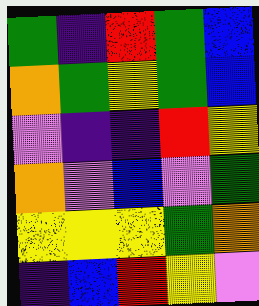[["green", "indigo", "red", "green", "blue"], ["orange", "green", "yellow", "green", "blue"], ["violet", "indigo", "indigo", "red", "yellow"], ["orange", "violet", "blue", "violet", "green"], ["yellow", "yellow", "yellow", "green", "orange"], ["indigo", "blue", "red", "yellow", "violet"]]